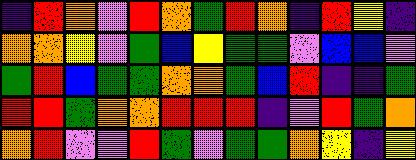[["indigo", "red", "orange", "violet", "red", "orange", "green", "red", "orange", "indigo", "red", "yellow", "indigo"], ["orange", "orange", "yellow", "violet", "green", "blue", "yellow", "green", "green", "violet", "blue", "blue", "violet"], ["green", "red", "blue", "green", "green", "orange", "orange", "green", "blue", "red", "indigo", "indigo", "green"], ["red", "red", "green", "orange", "orange", "red", "red", "red", "indigo", "violet", "red", "green", "orange"], ["orange", "red", "violet", "violet", "red", "green", "violet", "green", "green", "orange", "yellow", "indigo", "yellow"]]